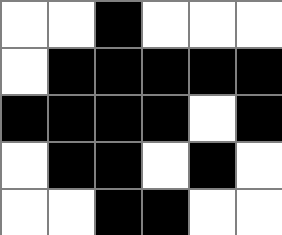[["white", "white", "black", "white", "white", "white"], ["white", "black", "black", "black", "black", "black"], ["black", "black", "black", "black", "white", "black"], ["white", "black", "black", "white", "black", "white"], ["white", "white", "black", "black", "white", "white"]]